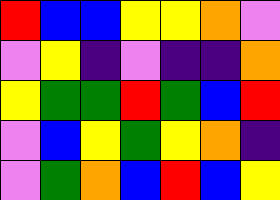[["red", "blue", "blue", "yellow", "yellow", "orange", "violet"], ["violet", "yellow", "indigo", "violet", "indigo", "indigo", "orange"], ["yellow", "green", "green", "red", "green", "blue", "red"], ["violet", "blue", "yellow", "green", "yellow", "orange", "indigo"], ["violet", "green", "orange", "blue", "red", "blue", "yellow"]]